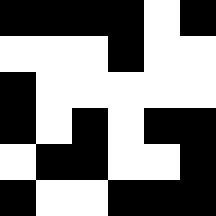[["black", "black", "black", "black", "white", "black"], ["white", "white", "white", "black", "white", "white"], ["black", "white", "white", "white", "white", "white"], ["black", "white", "black", "white", "black", "black"], ["white", "black", "black", "white", "white", "black"], ["black", "white", "white", "black", "black", "black"]]